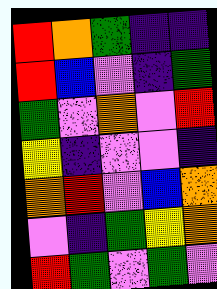[["red", "orange", "green", "indigo", "indigo"], ["red", "blue", "violet", "indigo", "green"], ["green", "violet", "orange", "violet", "red"], ["yellow", "indigo", "violet", "violet", "indigo"], ["orange", "red", "violet", "blue", "orange"], ["violet", "indigo", "green", "yellow", "orange"], ["red", "green", "violet", "green", "violet"]]